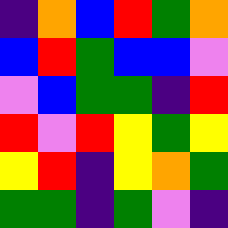[["indigo", "orange", "blue", "red", "green", "orange"], ["blue", "red", "green", "blue", "blue", "violet"], ["violet", "blue", "green", "green", "indigo", "red"], ["red", "violet", "red", "yellow", "green", "yellow"], ["yellow", "red", "indigo", "yellow", "orange", "green"], ["green", "green", "indigo", "green", "violet", "indigo"]]